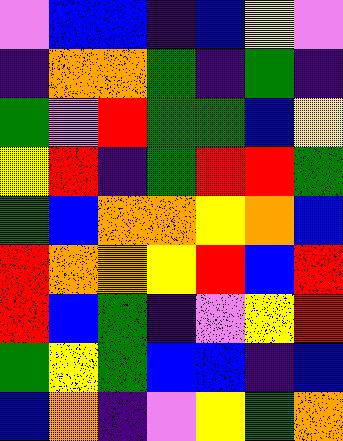[["violet", "blue", "blue", "indigo", "blue", "yellow", "violet"], ["indigo", "orange", "orange", "green", "indigo", "green", "indigo"], ["green", "violet", "red", "green", "green", "blue", "yellow"], ["yellow", "red", "indigo", "green", "red", "red", "green"], ["green", "blue", "orange", "orange", "yellow", "orange", "blue"], ["red", "orange", "orange", "yellow", "red", "blue", "red"], ["red", "blue", "green", "indigo", "violet", "yellow", "red"], ["green", "yellow", "green", "blue", "blue", "indigo", "blue"], ["blue", "orange", "indigo", "violet", "yellow", "green", "orange"]]